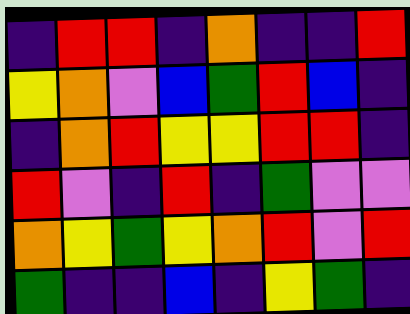[["indigo", "red", "red", "indigo", "orange", "indigo", "indigo", "red"], ["yellow", "orange", "violet", "blue", "green", "red", "blue", "indigo"], ["indigo", "orange", "red", "yellow", "yellow", "red", "red", "indigo"], ["red", "violet", "indigo", "red", "indigo", "green", "violet", "violet"], ["orange", "yellow", "green", "yellow", "orange", "red", "violet", "red"], ["green", "indigo", "indigo", "blue", "indigo", "yellow", "green", "indigo"]]